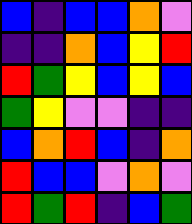[["blue", "indigo", "blue", "blue", "orange", "violet"], ["indigo", "indigo", "orange", "blue", "yellow", "red"], ["red", "green", "yellow", "blue", "yellow", "blue"], ["green", "yellow", "violet", "violet", "indigo", "indigo"], ["blue", "orange", "red", "blue", "indigo", "orange"], ["red", "blue", "blue", "violet", "orange", "violet"], ["red", "green", "red", "indigo", "blue", "green"]]